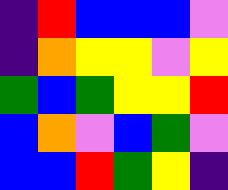[["indigo", "red", "blue", "blue", "blue", "violet"], ["indigo", "orange", "yellow", "yellow", "violet", "yellow"], ["green", "blue", "green", "yellow", "yellow", "red"], ["blue", "orange", "violet", "blue", "green", "violet"], ["blue", "blue", "red", "green", "yellow", "indigo"]]